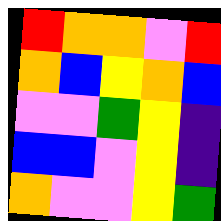[["red", "orange", "orange", "violet", "red"], ["orange", "blue", "yellow", "orange", "blue"], ["violet", "violet", "green", "yellow", "indigo"], ["blue", "blue", "violet", "yellow", "indigo"], ["orange", "violet", "violet", "yellow", "green"]]